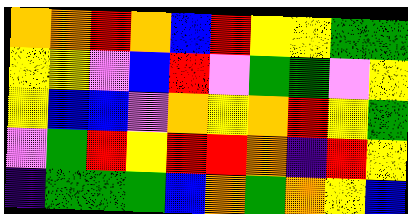[["orange", "orange", "red", "orange", "blue", "red", "yellow", "yellow", "green", "green"], ["yellow", "yellow", "violet", "blue", "red", "violet", "green", "green", "violet", "yellow"], ["yellow", "blue", "blue", "violet", "orange", "yellow", "orange", "red", "yellow", "green"], ["violet", "green", "red", "yellow", "red", "red", "orange", "indigo", "red", "yellow"], ["indigo", "green", "green", "green", "blue", "orange", "green", "orange", "yellow", "blue"]]